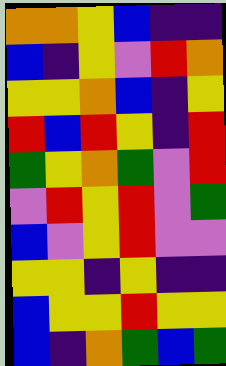[["orange", "orange", "yellow", "blue", "indigo", "indigo"], ["blue", "indigo", "yellow", "violet", "red", "orange"], ["yellow", "yellow", "orange", "blue", "indigo", "yellow"], ["red", "blue", "red", "yellow", "indigo", "red"], ["green", "yellow", "orange", "green", "violet", "red"], ["violet", "red", "yellow", "red", "violet", "green"], ["blue", "violet", "yellow", "red", "violet", "violet"], ["yellow", "yellow", "indigo", "yellow", "indigo", "indigo"], ["blue", "yellow", "yellow", "red", "yellow", "yellow"], ["blue", "indigo", "orange", "green", "blue", "green"]]